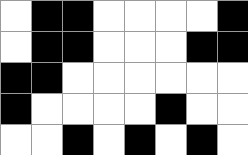[["white", "black", "black", "white", "white", "white", "white", "black"], ["white", "black", "black", "white", "white", "white", "black", "black"], ["black", "black", "white", "white", "white", "white", "white", "white"], ["black", "white", "white", "white", "white", "black", "white", "white"], ["white", "white", "black", "white", "black", "white", "black", "white"]]